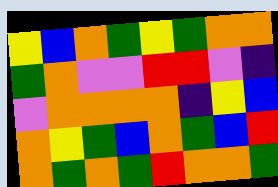[["yellow", "blue", "orange", "green", "yellow", "green", "orange", "orange"], ["green", "orange", "violet", "violet", "red", "red", "violet", "indigo"], ["violet", "orange", "orange", "orange", "orange", "indigo", "yellow", "blue"], ["orange", "yellow", "green", "blue", "orange", "green", "blue", "red"], ["orange", "green", "orange", "green", "red", "orange", "orange", "green"]]